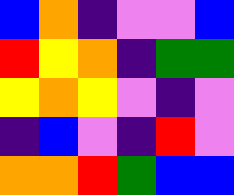[["blue", "orange", "indigo", "violet", "violet", "blue"], ["red", "yellow", "orange", "indigo", "green", "green"], ["yellow", "orange", "yellow", "violet", "indigo", "violet"], ["indigo", "blue", "violet", "indigo", "red", "violet"], ["orange", "orange", "red", "green", "blue", "blue"]]